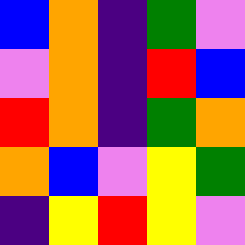[["blue", "orange", "indigo", "green", "violet"], ["violet", "orange", "indigo", "red", "blue"], ["red", "orange", "indigo", "green", "orange"], ["orange", "blue", "violet", "yellow", "green"], ["indigo", "yellow", "red", "yellow", "violet"]]